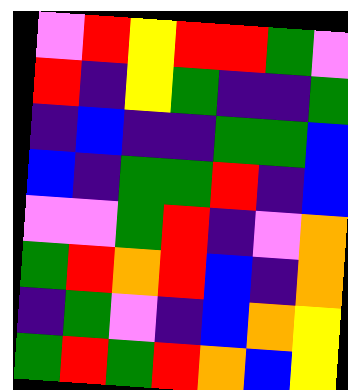[["violet", "red", "yellow", "red", "red", "green", "violet"], ["red", "indigo", "yellow", "green", "indigo", "indigo", "green"], ["indigo", "blue", "indigo", "indigo", "green", "green", "blue"], ["blue", "indigo", "green", "green", "red", "indigo", "blue"], ["violet", "violet", "green", "red", "indigo", "violet", "orange"], ["green", "red", "orange", "red", "blue", "indigo", "orange"], ["indigo", "green", "violet", "indigo", "blue", "orange", "yellow"], ["green", "red", "green", "red", "orange", "blue", "yellow"]]